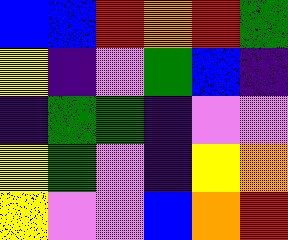[["blue", "blue", "red", "orange", "red", "green"], ["yellow", "indigo", "violet", "green", "blue", "indigo"], ["indigo", "green", "green", "indigo", "violet", "violet"], ["yellow", "green", "violet", "indigo", "yellow", "orange"], ["yellow", "violet", "violet", "blue", "orange", "red"]]